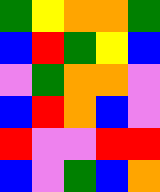[["green", "yellow", "orange", "orange", "green"], ["blue", "red", "green", "yellow", "blue"], ["violet", "green", "orange", "orange", "violet"], ["blue", "red", "orange", "blue", "violet"], ["red", "violet", "violet", "red", "red"], ["blue", "violet", "green", "blue", "orange"]]